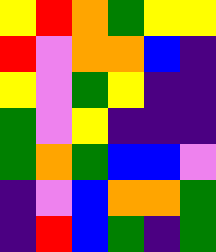[["yellow", "red", "orange", "green", "yellow", "yellow"], ["red", "violet", "orange", "orange", "blue", "indigo"], ["yellow", "violet", "green", "yellow", "indigo", "indigo"], ["green", "violet", "yellow", "indigo", "indigo", "indigo"], ["green", "orange", "green", "blue", "blue", "violet"], ["indigo", "violet", "blue", "orange", "orange", "green"], ["indigo", "red", "blue", "green", "indigo", "green"]]